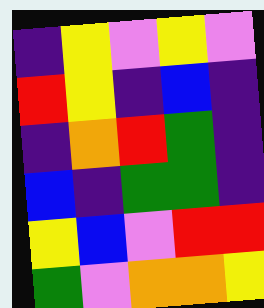[["indigo", "yellow", "violet", "yellow", "violet"], ["red", "yellow", "indigo", "blue", "indigo"], ["indigo", "orange", "red", "green", "indigo"], ["blue", "indigo", "green", "green", "indigo"], ["yellow", "blue", "violet", "red", "red"], ["green", "violet", "orange", "orange", "yellow"]]